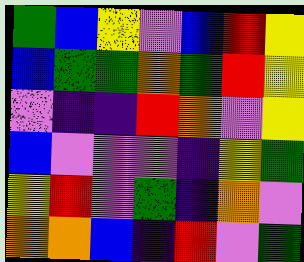[["green", "blue", "yellow", "violet", "blue", "red", "yellow"], ["blue", "green", "green", "orange", "green", "red", "yellow"], ["violet", "indigo", "indigo", "red", "orange", "violet", "yellow"], ["blue", "violet", "violet", "violet", "indigo", "yellow", "green"], ["yellow", "red", "violet", "green", "indigo", "orange", "violet"], ["orange", "orange", "blue", "indigo", "red", "violet", "green"]]